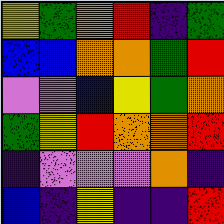[["yellow", "green", "orange", "red", "indigo", "green"], ["blue", "blue", "orange", "orange", "green", "red"], ["violet", "violet", "blue", "yellow", "green", "orange"], ["green", "yellow", "red", "orange", "orange", "red"], ["indigo", "violet", "violet", "violet", "orange", "indigo"], ["blue", "indigo", "yellow", "indigo", "indigo", "red"]]